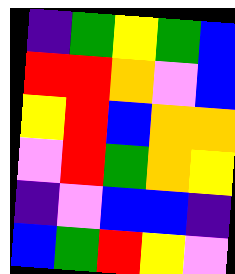[["indigo", "green", "yellow", "green", "blue"], ["red", "red", "orange", "violet", "blue"], ["yellow", "red", "blue", "orange", "orange"], ["violet", "red", "green", "orange", "yellow"], ["indigo", "violet", "blue", "blue", "indigo"], ["blue", "green", "red", "yellow", "violet"]]